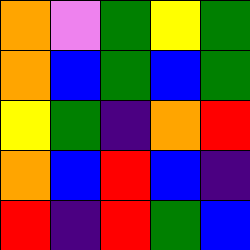[["orange", "violet", "green", "yellow", "green"], ["orange", "blue", "green", "blue", "green"], ["yellow", "green", "indigo", "orange", "red"], ["orange", "blue", "red", "blue", "indigo"], ["red", "indigo", "red", "green", "blue"]]